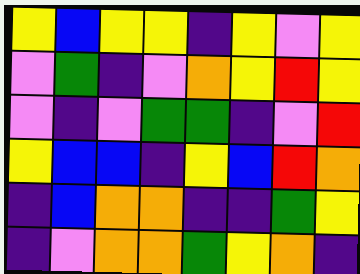[["yellow", "blue", "yellow", "yellow", "indigo", "yellow", "violet", "yellow"], ["violet", "green", "indigo", "violet", "orange", "yellow", "red", "yellow"], ["violet", "indigo", "violet", "green", "green", "indigo", "violet", "red"], ["yellow", "blue", "blue", "indigo", "yellow", "blue", "red", "orange"], ["indigo", "blue", "orange", "orange", "indigo", "indigo", "green", "yellow"], ["indigo", "violet", "orange", "orange", "green", "yellow", "orange", "indigo"]]